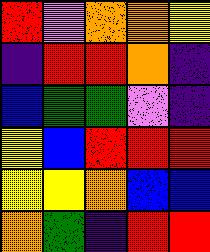[["red", "violet", "orange", "orange", "yellow"], ["indigo", "red", "red", "orange", "indigo"], ["blue", "green", "green", "violet", "indigo"], ["yellow", "blue", "red", "red", "red"], ["yellow", "yellow", "orange", "blue", "blue"], ["orange", "green", "indigo", "red", "red"]]